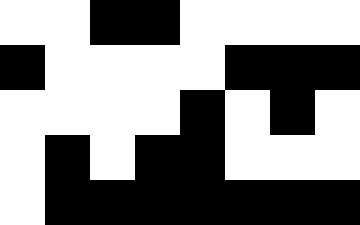[["white", "white", "black", "black", "white", "white", "white", "white"], ["black", "white", "white", "white", "white", "black", "black", "black"], ["white", "white", "white", "white", "black", "white", "black", "white"], ["white", "black", "white", "black", "black", "white", "white", "white"], ["white", "black", "black", "black", "black", "black", "black", "black"]]